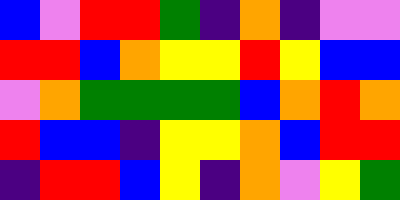[["blue", "violet", "red", "red", "green", "indigo", "orange", "indigo", "violet", "violet"], ["red", "red", "blue", "orange", "yellow", "yellow", "red", "yellow", "blue", "blue"], ["violet", "orange", "green", "green", "green", "green", "blue", "orange", "red", "orange"], ["red", "blue", "blue", "indigo", "yellow", "yellow", "orange", "blue", "red", "red"], ["indigo", "red", "red", "blue", "yellow", "indigo", "orange", "violet", "yellow", "green"]]